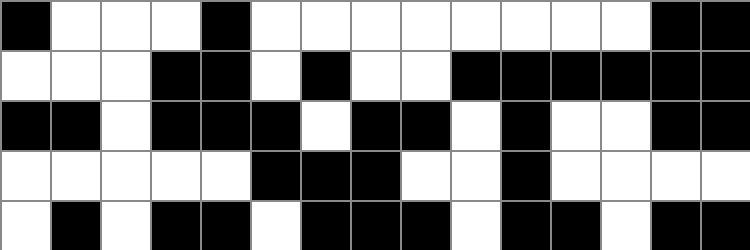[["black", "white", "white", "white", "black", "white", "white", "white", "white", "white", "white", "white", "white", "black", "black"], ["white", "white", "white", "black", "black", "white", "black", "white", "white", "black", "black", "black", "black", "black", "black"], ["black", "black", "white", "black", "black", "black", "white", "black", "black", "white", "black", "white", "white", "black", "black"], ["white", "white", "white", "white", "white", "black", "black", "black", "white", "white", "black", "white", "white", "white", "white"], ["white", "black", "white", "black", "black", "white", "black", "black", "black", "white", "black", "black", "white", "black", "black"]]